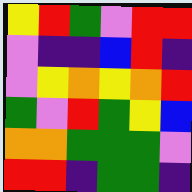[["yellow", "red", "green", "violet", "red", "red"], ["violet", "indigo", "indigo", "blue", "red", "indigo"], ["violet", "yellow", "orange", "yellow", "orange", "red"], ["green", "violet", "red", "green", "yellow", "blue"], ["orange", "orange", "green", "green", "green", "violet"], ["red", "red", "indigo", "green", "green", "indigo"]]